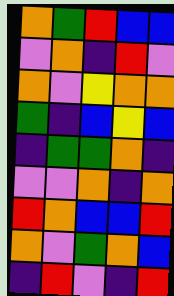[["orange", "green", "red", "blue", "blue"], ["violet", "orange", "indigo", "red", "violet"], ["orange", "violet", "yellow", "orange", "orange"], ["green", "indigo", "blue", "yellow", "blue"], ["indigo", "green", "green", "orange", "indigo"], ["violet", "violet", "orange", "indigo", "orange"], ["red", "orange", "blue", "blue", "red"], ["orange", "violet", "green", "orange", "blue"], ["indigo", "red", "violet", "indigo", "red"]]